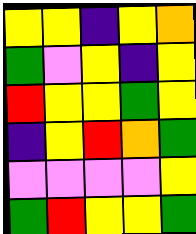[["yellow", "yellow", "indigo", "yellow", "orange"], ["green", "violet", "yellow", "indigo", "yellow"], ["red", "yellow", "yellow", "green", "yellow"], ["indigo", "yellow", "red", "orange", "green"], ["violet", "violet", "violet", "violet", "yellow"], ["green", "red", "yellow", "yellow", "green"]]